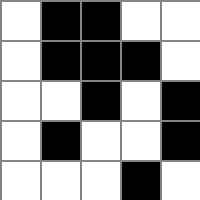[["white", "black", "black", "white", "white"], ["white", "black", "black", "black", "white"], ["white", "white", "black", "white", "black"], ["white", "black", "white", "white", "black"], ["white", "white", "white", "black", "white"]]